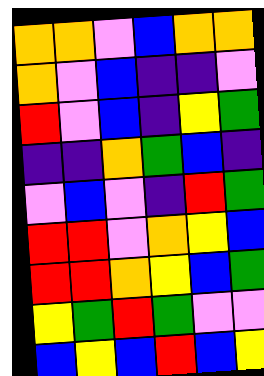[["orange", "orange", "violet", "blue", "orange", "orange"], ["orange", "violet", "blue", "indigo", "indigo", "violet"], ["red", "violet", "blue", "indigo", "yellow", "green"], ["indigo", "indigo", "orange", "green", "blue", "indigo"], ["violet", "blue", "violet", "indigo", "red", "green"], ["red", "red", "violet", "orange", "yellow", "blue"], ["red", "red", "orange", "yellow", "blue", "green"], ["yellow", "green", "red", "green", "violet", "violet"], ["blue", "yellow", "blue", "red", "blue", "yellow"]]